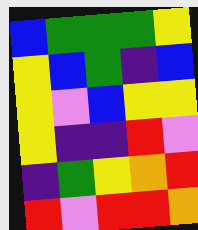[["blue", "green", "green", "green", "yellow"], ["yellow", "blue", "green", "indigo", "blue"], ["yellow", "violet", "blue", "yellow", "yellow"], ["yellow", "indigo", "indigo", "red", "violet"], ["indigo", "green", "yellow", "orange", "red"], ["red", "violet", "red", "red", "orange"]]